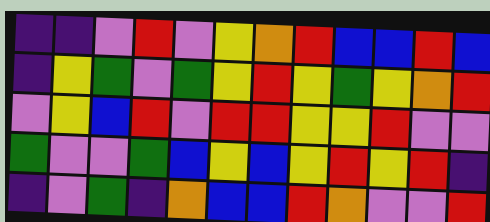[["indigo", "indigo", "violet", "red", "violet", "yellow", "orange", "red", "blue", "blue", "red", "blue"], ["indigo", "yellow", "green", "violet", "green", "yellow", "red", "yellow", "green", "yellow", "orange", "red"], ["violet", "yellow", "blue", "red", "violet", "red", "red", "yellow", "yellow", "red", "violet", "violet"], ["green", "violet", "violet", "green", "blue", "yellow", "blue", "yellow", "red", "yellow", "red", "indigo"], ["indigo", "violet", "green", "indigo", "orange", "blue", "blue", "red", "orange", "violet", "violet", "red"]]